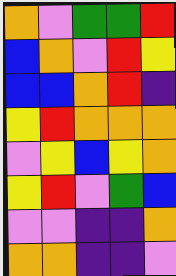[["orange", "violet", "green", "green", "red"], ["blue", "orange", "violet", "red", "yellow"], ["blue", "blue", "orange", "red", "indigo"], ["yellow", "red", "orange", "orange", "orange"], ["violet", "yellow", "blue", "yellow", "orange"], ["yellow", "red", "violet", "green", "blue"], ["violet", "violet", "indigo", "indigo", "orange"], ["orange", "orange", "indigo", "indigo", "violet"]]